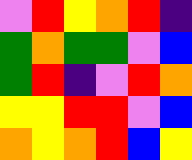[["violet", "red", "yellow", "orange", "red", "indigo"], ["green", "orange", "green", "green", "violet", "blue"], ["green", "red", "indigo", "violet", "red", "orange"], ["yellow", "yellow", "red", "red", "violet", "blue"], ["orange", "yellow", "orange", "red", "blue", "yellow"]]